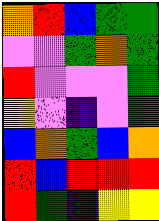[["orange", "red", "blue", "green", "green"], ["violet", "violet", "green", "orange", "green"], ["red", "violet", "violet", "violet", "green"], ["yellow", "violet", "indigo", "violet", "green"], ["blue", "orange", "green", "blue", "orange"], ["red", "blue", "red", "red", "red"], ["red", "green", "indigo", "yellow", "yellow"]]